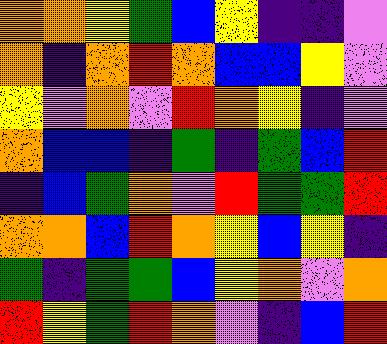[["orange", "orange", "yellow", "green", "blue", "yellow", "indigo", "indigo", "violet"], ["orange", "indigo", "orange", "red", "orange", "blue", "blue", "yellow", "violet"], ["yellow", "violet", "orange", "violet", "red", "orange", "yellow", "indigo", "violet"], ["orange", "blue", "blue", "indigo", "green", "indigo", "green", "blue", "red"], ["indigo", "blue", "green", "orange", "violet", "red", "green", "green", "red"], ["orange", "orange", "blue", "red", "orange", "yellow", "blue", "yellow", "indigo"], ["green", "indigo", "green", "green", "blue", "yellow", "orange", "violet", "orange"], ["red", "yellow", "green", "red", "orange", "violet", "indigo", "blue", "red"]]